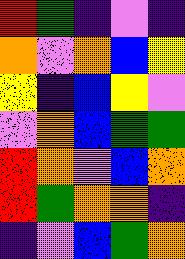[["red", "green", "indigo", "violet", "indigo"], ["orange", "violet", "orange", "blue", "yellow"], ["yellow", "indigo", "blue", "yellow", "violet"], ["violet", "orange", "blue", "green", "green"], ["red", "orange", "violet", "blue", "orange"], ["red", "green", "orange", "orange", "indigo"], ["indigo", "violet", "blue", "green", "orange"]]